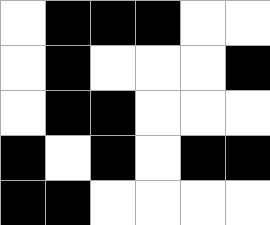[["white", "black", "black", "black", "white", "white"], ["white", "black", "white", "white", "white", "black"], ["white", "black", "black", "white", "white", "white"], ["black", "white", "black", "white", "black", "black"], ["black", "black", "white", "white", "white", "white"]]